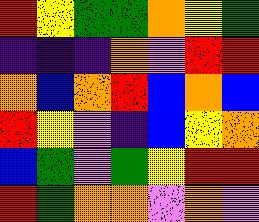[["red", "yellow", "green", "green", "orange", "yellow", "green"], ["indigo", "indigo", "indigo", "orange", "violet", "red", "red"], ["orange", "blue", "orange", "red", "blue", "orange", "blue"], ["red", "yellow", "violet", "indigo", "blue", "yellow", "orange"], ["blue", "green", "violet", "green", "yellow", "red", "red"], ["red", "green", "orange", "orange", "violet", "orange", "violet"]]